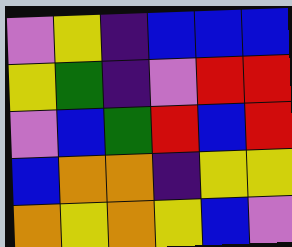[["violet", "yellow", "indigo", "blue", "blue", "blue"], ["yellow", "green", "indigo", "violet", "red", "red"], ["violet", "blue", "green", "red", "blue", "red"], ["blue", "orange", "orange", "indigo", "yellow", "yellow"], ["orange", "yellow", "orange", "yellow", "blue", "violet"]]